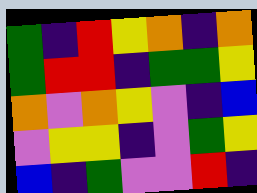[["green", "indigo", "red", "yellow", "orange", "indigo", "orange"], ["green", "red", "red", "indigo", "green", "green", "yellow"], ["orange", "violet", "orange", "yellow", "violet", "indigo", "blue"], ["violet", "yellow", "yellow", "indigo", "violet", "green", "yellow"], ["blue", "indigo", "green", "violet", "violet", "red", "indigo"]]